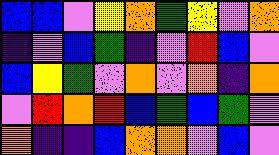[["blue", "blue", "violet", "yellow", "orange", "green", "yellow", "violet", "orange"], ["indigo", "violet", "blue", "green", "indigo", "violet", "red", "blue", "violet"], ["blue", "yellow", "green", "violet", "orange", "violet", "orange", "indigo", "orange"], ["violet", "red", "orange", "red", "blue", "green", "blue", "green", "violet"], ["orange", "indigo", "indigo", "blue", "orange", "orange", "violet", "blue", "violet"]]